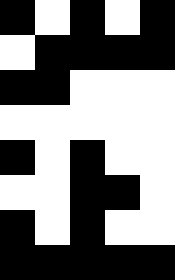[["black", "white", "black", "white", "black"], ["white", "black", "black", "black", "black"], ["black", "black", "white", "white", "white"], ["white", "white", "white", "white", "white"], ["black", "white", "black", "white", "white"], ["white", "white", "black", "black", "white"], ["black", "white", "black", "white", "white"], ["black", "black", "black", "black", "black"]]